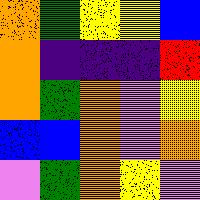[["orange", "green", "yellow", "yellow", "blue"], ["orange", "indigo", "indigo", "indigo", "red"], ["orange", "green", "orange", "violet", "yellow"], ["blue", "blue", "orange", "violet", "orange"], ["violet", "green", "orange", "yellow", "violet"]]